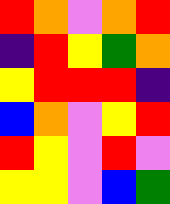[["red", "orange", "violet", "orange", "red"], ["indigo", "red", "yellow", "green", "orange"], ["yellow", "red", "red", "red", "indigo"], ["blue", "orange", "violet", "yellow", "red"], ["red", "yellow", "violet", "red", "violet"], ["yellow", "yellow", "violet", "blue", "green"]]